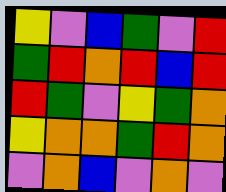[["yellow", "violet", "blue", "green", "violet", "red"], ["green", "red", "orange", "red", "blue", "red"], ["red", "green", "violet", "yellow", "green", "orange"], ["yellow", "orange", "orange", "green", "red", "orange"], ["violet", "orange", "blue", "violet", "orange", "violet"]]